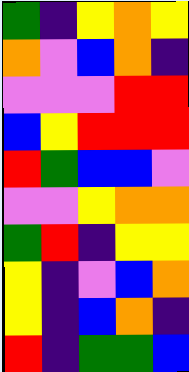[["green", "indigo", "yellow", "orange", "yellow"], ["orange", "violet", "blue", "orange", "indigo"], ["violet", "violet", "violet", "red", "red"], ["blue", "yellow", "red", "red", "red"], ["red", "green", "blue", "blue", "violet"], ["violet", "violet", "yellow", "orange", "orange"], ["green", "red", "indigo", "yellow", "yellow"], ["yellow", "indigo", "violet", "blue", "orange"], ["yellow", "indigo", "blue", "orange", "indigo"], ["red", "indigo", "green", "green", "blue"]]